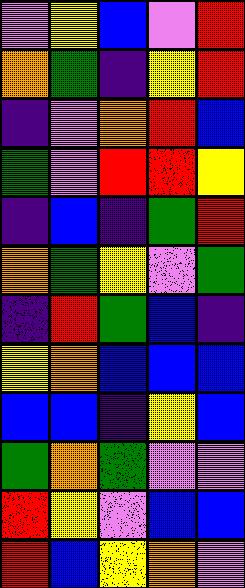[["violet", "yellow", "blue", "violet", "red"], ["orange", "green", "indigo", "yellow", "red"], ["indigo", "violet", "orange", "red", "blue"], ["green", "violet", "red", "red", "yellow"], ["indigo", "blue", "indigo", "green", "red"], ["orange", "green", "yellow", "violet", "green"], ["indigo", "red", "green", "blue", "indigo"], ["yellow", "orange", "blue", "blue", "blue"], ["blue", "blue", "indigo", "yellow", "blue"], ["green", "orange", "green", "violet", "violet"], ["red", "yellow", "violet", "blue", "blue"], ["red", "blue", "yellow", "orange", "violet"]]